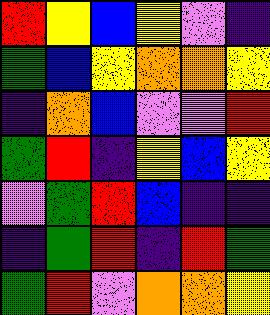[["red", "yellow", "blue", "yellow", "violet", "indigo"], ["green", "blue", "yellow", "orange", "orange", "yellow"], ["indigo", "orange", "blue", "violet", "violet", "red"], ["green", "red", "indigo", "yellow", "blue", "yellow"], ["violet", "green", "red", "blue", "indigo", "indigo"], ["indigo", "green", "red", "indigo", "red", "green"], ["green", "red", "violet", "orange", "orange", "yellow"]]